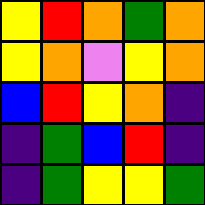[["yellow", "red", "orange", "green", "orange"], ["yellow", "orange", "violet", "yellow", "orange"], ["blue", "red", "yellow", "orange", "indigo"], ["indigo", "green", "blue", "red", "indigo"], ["indigo", "green", "yellow", "yellow", "green"]]